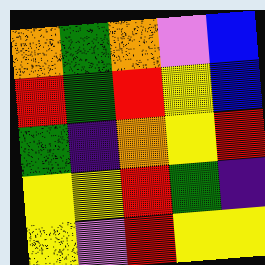[["orange", "green", "orange", "violet", "blue"], ["red", "green", "red", "yellow", "blue"], ["green", "indigo", "orange", "yellow", "red"], ["yellow", "yellow", "red", "green", "indigo"], ["yellow", "violet", "red", "yellow", "yellow"]]